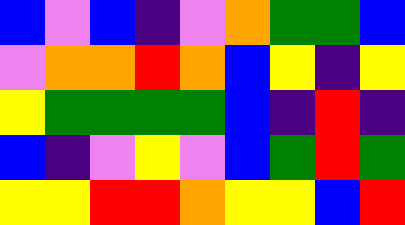[["blue", "violet", "blue", "indigo", "violet", "orange", "green", "green", "blue"], ["violet", "orange", "orange", "red", "orange", "blue", "yellow", "indigo", "yellow"], ["yellow", "green", "green", "green", "green", "blue", "indigo", "red", "indigo"], ["blue", "indigo", "violet", "yellow", "violet", "blue", "green", "red", "green"], ["yellow", "yellow", "red", "red", "orange", "yellow", "yellow", "blue", "red"]]